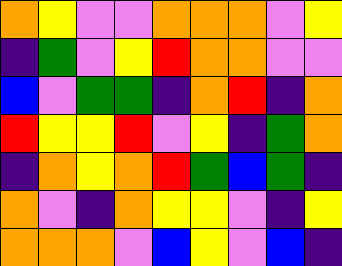[["orange", "yellow", "violet", "violet", "orange", "orange", "orange", "violet", "yellow"], ["indigo", "green", "violet", "yellow", "red", "orange", "orange", "violet", "violet"], ["blue", "violet", "green", "green", "indigo", "orange", "red", "indigo", "orange"], ["red", "yellow", "yellow", "red", "violet", "yellow", "indigo", "green", "orange"], ["indigo", "orange", "yellow", "orange", "red", "green", "blue", "green", "indigo"], ["orange", "violet", "indigo", "orange", "yellow", "yellow", "violet", "indigo", "yellow"], ["orange", "orange", "orange", "violet", "blue", "yellow", "violet", "blue", "indigo"]]